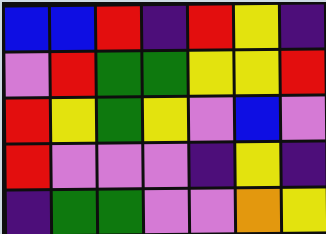[["blue", "blue", "red", "indigo", "red", "yellow", "indigo"], ["violet", "red", "green", "green", "yellow", "yellow", "red"], ["red", "yellow", "green", "yellow", "violet", "blue", "violet"], ["red", "violet", "violet", "violet", "indigo", "yellow", "indigo"], ["indigo", "green", "green", "violet", "violet", "orange", "yellow"]]